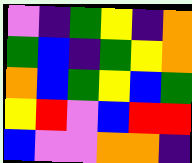[["violet", "indigo", "green", "yellow", "indigo", "orange"], ["green", "blue", "indigo", "green", "yellow", "orange"], ["orange", "blue", "green", "yellow", "blue", "green"], ["yellow", "red", "violet", "blue", "red", "red"], ["blue", "violet", "violet", "orange", "orange", "indigo"]]